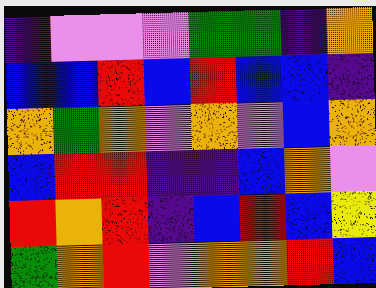[["indigo", "violet", "violet", "violet", "green", "green", "indigo", "orange"], ["blue", "blue", "red", "blue", "red", "blue", "blue", "indigo"], ["orange", "green", "orange", "violet", "orange", "violet", "blue", "orange"], ["blue", "red", "red", "indigo", "indigo", "blue", "orange", "violet"], ["red", "orange", "red", "indigo", "blue", "red", "blue", "yellow"], ["green", "orange", "red", "violet", "orange", "orange", "red", "blue"]]